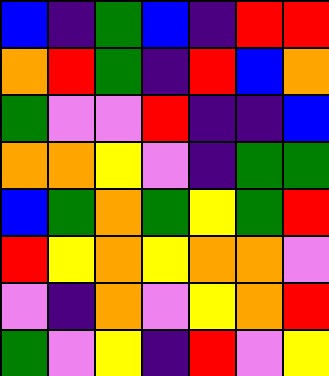[["blue", "indigo", "green", "blue", "indigo", "red", "red"], ["orange", "red", "green", "indigo", "red", "blue", "orange"], ["green", "violet", "violet", "red", "indigo", "indigo", "blue"], ["orange", "orange", "yellow", "violet", "indigo", "green", "green"], ["blue", "green", "orange", "green", "yellow", "green", "red"], ["red", "yellow", "orange", "yellow", "orange", "orange", "violet"], ["violet", "indigo", "orange", "violet", "yellow", "orange", "red"], ["green", "violet", "yellow", "indigo", "red", "violet", "yellow"]]